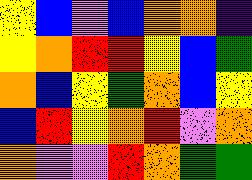[["yellow", "blue", "violet", "blue", "orange", "orange", "indigo"], ["yellow", "orange", "red", "red", "yellow", "blue", "green"], ["orange", "blue", "yellow", "green", "orange", "blue", "yellow"], ["blue", "red", "yellow", "orange", "red", "violet", "orange"], ["orange", "violet", "violet", "red", "orange", "green", "green"]]